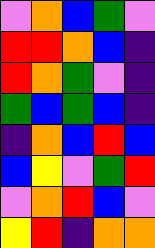[["violet", "orange", "blue", "green", "violet"], ["red", "red", "orange", "blue", "indigo"], ["red", "orange", "green", "violet", "indigo"], ["green", "blue", "green", "blue", "indigo"], ["indigo", "orange", "blue", "red", "blue"], ["blue", "yellow", "violet", "green", "red"], ["violet", "orange", "red", "blue", "violet"], ["yellow", "red", "indigo", "orange", "orange"]]